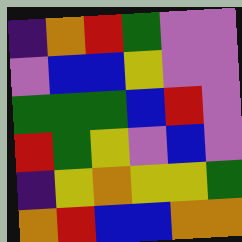[["indigo", "orange", "red", "green", "violet", "violet"], ["violet", "blue", "blue", "yellow", "violet", "violet"], ["green", "green", "green", "blue", "red", "violet"], ["red", "green", "yellow", "violet", "blue", "violet"], ["indigo", "yellow", "orange", "yellow", "yellow", "green"], ["orange", "red", "blue", "blue", "orange", "orange"]]